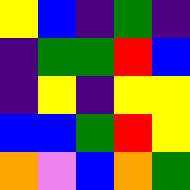[["yellow", "blue", "indigo", "green", "indigo"], ["indigo", "green", "green", "red", "blue"], ["indigo", "yellow", "indigo", "yellow", "yellow"], ["blue", "blue", "green", "red", "yellow"], ["orange", "violet", "blue", "orange", "green"]]